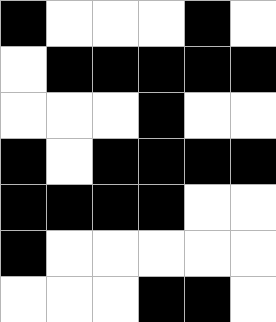[["black", "white", "white", "white", "black", "white"], ["white", "black", "black", "black", "black", "black"], ["white", "white", "white", "black", "white", "white"], ["black", "white", "black", "black", "black", "black"], ["black", "black", "black", "black", "white", "white"], ["black", "white", "white", "white", "white", "white"], ["white", "white", "white", "black", "black", "white"]]